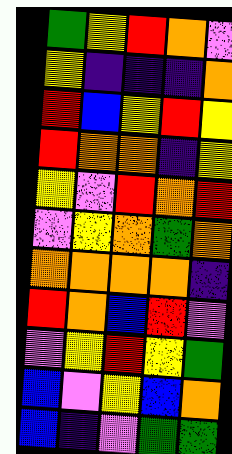[["green", "yellow", "red", "orange", "violet"], ["yellow", "indigo", "indigo", "indigo", "orange"], ["red", "blue", "yellow", "red", "yellow"], ["red", "orange", "orange", "indigo", "yellow"], ["yellow", "violet", "red", "orange", "red"], ["violet", "yellow", "orange", "green", "orange"], ["orange", "orange", "orange", "orange", "indigo"], ["red", "orange", "blue", "red", "violet"], ["violet", "yellow", "red", "yellow", "green"], ["blue", "violet", "yellow", "blue", "orange"], ["blue", "indigo", "violet", "green", "green"]]